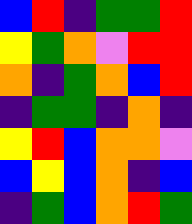[["blue", "red", "indigo", "green", "green", "red"], ["yellow", "green", "orange", "violet", "red", "red"], ["orange", "indigo", "green", "orange", "blue", "red"], ["indigo", "green", "green", "indigo", "orange", "indigo"], ["yellow", "red", "blue", "orange", "orange", "violet"], ["blue", "yellow", "blue", "orange", "indigo", "blue"], ["indigo", "green", "blue", "orange", "red", "green"]]